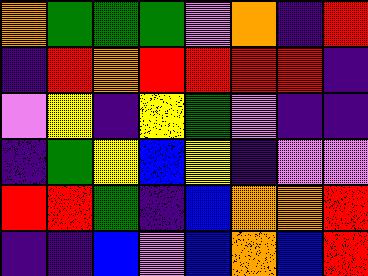[["orange", "green", "green", "green", "violet", "orange", "indigo", "red"], ["indigo", "red", "orange", "red", "red", "red", "red", "indigo"], ["violet", "yellow", "indigo", "yellow", "green", "violet", "indigo", "indigo"], ["indigo", "green", "yellow", "blue", "yellow", "indigo", "violet", "violet"], ["red", "red", "green", "indigo", "blue", "orange", "orange", "red"], ["indigo", "indigo", "blue", "violet", "blue", "orange", "blue", "red"]]